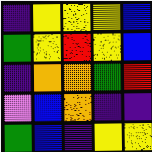[["indigo", "yellow", "yellow", "yellow", "blue"], ["green", "yellow", "red", "yellow", "blue"], ["indigo", "orange", "orange", "green", "red"], ["violet", "blue", "orange", "indigo", "indigo"], ["green", "blue", "indigo", "yellow", "yellow"]]